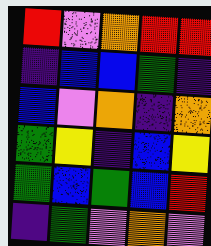[["red", "violet", "orange", "red", "red"], ["indigo", "blue", "blue", "green", "indigo"], ["blue", "violet", "orange", "indigo", "orange"], ["green", "yellow", "indigo", "blue", "yellow"], ["green", "blue", "green", "blue", "red"], ["indigo", "green", "violet", "orange", "violet"]]